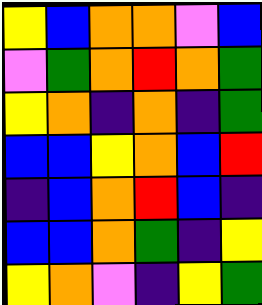[["yellow", "blue", "orange", "orange", "violet", "blue"], ["violet", "green", "orange", "red", "orange", "green"], ["yellow", "orange", "indigo", "orange", "indigo", "green"], ["blue", "blue", "yellow", "orange", "blue", "red"], ["indigo", "blue", "orange", "red", "blue", "indigo"], ["blue", "blue", "orange", "green", "indigo", "yellow"], ["yellow", "orange", "violet", "indigo", "yellow", "green"]]